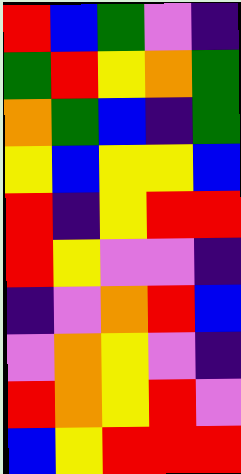[["red", "blue", "green", "violet", "indigo"], ["green", "red", "yellow", "orange", "green"], ["orange", "green", "blue", "indigo", "green"], ["yellow", "blue", "yellow", "yellow", "blue"], ["red", "indigo", "yellow", "red", "red"], ["red", "yellow", "violet", "violet", "indigo"], ["indigo", "violet", "orange", "red", "blue"], ["violet", "orange", "yellow", "violet", "indigo"], ["red", "orange", "yellow", "red", "violet"], ["blue", "yellow", "red", "red", "red"]]